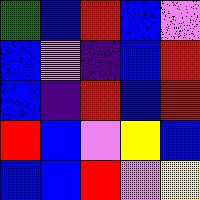[["green", "blue", "red", "blue", "violet"], ["blue", "violet", "indigo", "blue", "red"], ["blue", "indigo", "red", "blue", "red"], ["red", "blue", "violet", "yellow", "blue"], ["blue", "blue", "red", "violet", "yellow"]]